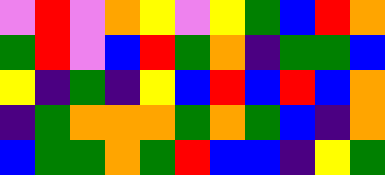[["violet", "red", "violet", "orange", "yellow", "violet", "yellow", "green", "blue", "red", "orange"], ["green", "red", "violet", "blue", "red", "green", "orange", "indigo", "green", "green", "blue"], ["yellow", "indigo", "green", "indigo", "yellow", "blue", "red", "blue", "red", "blue", "orange"], ["indigo", "green", "orange", "orange", "orange", "green", "orange", "green", "blue", "indigo", "orange"], ["blue", "green", "green", "orange", "green", "red", "blue", "blue", "indigo", "yellow", "green"]]